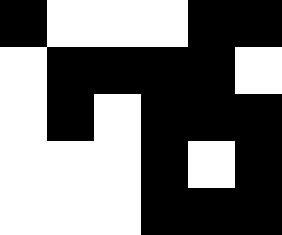[["black", "white", "white", "white", "black", "black"], ["white", "black", "black", "black", "black", "white"], ["white", "black", "white", "black", "black", "black"], ["white", "white", "white", "black", "white", "black"], ["white", "white", "white", "black", "black", "black"]]